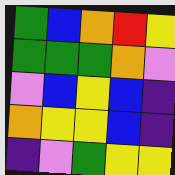[["green", "blue", "orange", "red", "yellow"], ["green", "green", "green", "orange", "violet"], ["violet", "blue", "yellow", "blue", "indigo"], ["orange", "yellow", "yellow", "blue", "indigo"], ["indigo", "violet", "green", "yellow", "yellow"]]